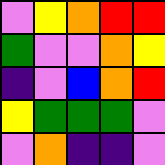[["violet", "yellow", "orange", "red", "red"], ["green", "violet", "violet", "orange", "yellow"], ["indigo", "violet", "blue", "orange", "red"], ["yellow", "green", "green", "green", "violet"], ["violet", "orange", "indigo", "indigo", "violet"]]